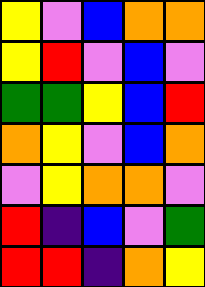[["yellow", "violet", "blue", "orange", "orange"], ["yellow", "red", "violet", "blue", "violet"], ["green", "green", "yellow", "blue", "red"], ["orange", "yellow", "violet", "blue", "orange"], ["violet", "yellow", "orange", "orange", "violet"], ["red", "indigo", "blue", "violet", "green"], ["red", "red", "indigo", "orange", "yellow"]]